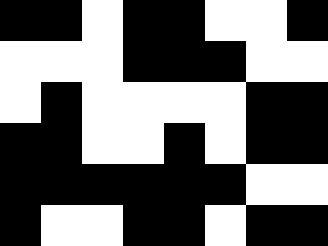[["black", "black", "white", "black", "black", "white", "white", "black"], ["white", "white", "white", "black", "black", "black", "white", "white"], ["white", "black", "white", "white", "white", "white", "black", "black"], ["black", "black", "white", "white", "black", "white", "black", "black"], ["black", "black", "black", "black", "black", "black", "white", "white"], ["black", "white", "white", "black", "black", "white", "black", "black"]]